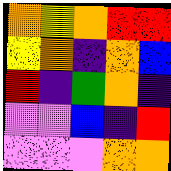[["orange", "yellow", "orange", "red", "red"], ["yellow", "orange", "indigo", "orange", "blue"], ["red", "indigo", "green", "orange", "indigo"], ["violet", "violet", "blue", "indigo", "red"], ["violet", "violet", "violet", "orange", "orange"]]